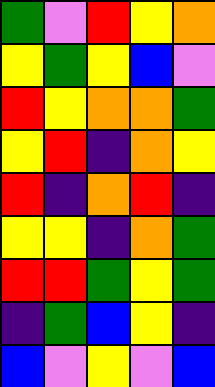[["green", "violet", "red", "yellow", "orange"], ["yellow", "green", "yellow", "blue", "violet"], ["red", "yellow", "orange", "orange", "green"], ["yellow", "red", "indigo", "orange", "yellow"], ["red", "indigo", "orange", "red", "indigo"], ["yellow", "yellow", "indigo", "orange", "green"], ["red", "red", "green", "yellow", "green"], ["indigo", "green", "blue", "yellow", "indigo"], ["blue", "violet", "yellow", "violet", "blue"]]